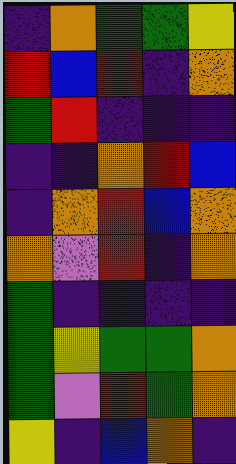[["indigo", "orange", "green", "green", "yellow"], ["red", "blue", "red", "indigo", "orange"], ["green", "red", "indigo", "indigo", "indigo"], ["indigo", "indigo", "orange", "red", "blue"], ["indigo", "orange", "red", "blue", "orange"], ["orange", "violet", "red", "indigo", "orange"], ["green", "indigo", "indigo", "indigo", "indigo"], ["green", "yellow", "green", "green", "orange"], ["green", "violet", "red", "green", "orange"], ["yellow", "indigo", "blue", "orange", "indigo"]]